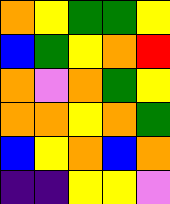[["orange", "yellow", "green", "green", "yellow"], ["blue", "green", "yellow", "orange", "red"], ["orange", "violet", "orange", "green", "yellow"], ["orange", "orange", "yellow", "orange", "green"], ["blue", "yellow", "orange", "blue", "orange"], ["indigo", "indigo", "yellow", "yellow", "violet"]]